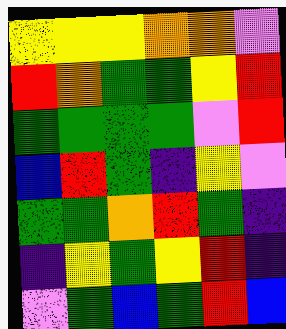[["yellow", "yellow", "yellow", "orange", "orange", "violet"], ["red", "orange", "green", "green", "yellow", "red"], ["green", "green", "green", "green", "violet", "red"], ["blue", "red", "green", "indigo", "yellow", "violet"], ["green", "green", "orange", "red", "green", "indigo"], ["indigo", "yellow", "green", "yellow", "red", "indigo"], ["violet", "green", "blue", "green", "red", "blue"]]